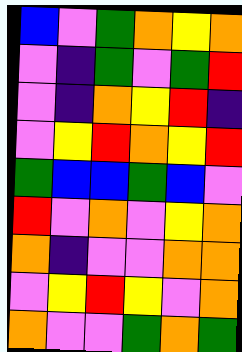[["blue", "violet", "green", "orange", "yellow", "orange"], ["violet", "indigo", "green", "violet", "green", "red"], ["violet", "indigo", "orange", "yellow", "red", "indigo"], ["violet", "yellow", "red", "orange", "yellow", "red"], ["green", "blue", "blue", "green", "blue", "violet"], ["red", "violet", "orange", "violet", "yellow", "orange"], ["orange", "indigo", "violet", "violet", "orange", "orange"], ["violet", "yellow", "red", "yellow", "violet", "orange"], ["orange", "violet", "violet", "green", "orange", "green"]]